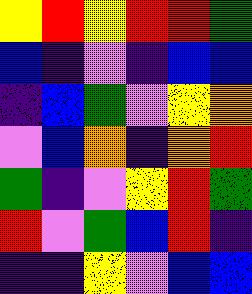[["yellow", "red", "yellow", "red", "red", "green"], ["blue", "indigo", "violet", "indigo", "blue", "blue"], ["indigo", "blue", "green", "violet", "yellow", "orange"], ["violet", "blue", "orange", "indigo", "orange", "red"], ["green", "indigo", "violet", "yellow", "red", "green"], ["red", "violet", "green", "blue", "red", "indigo"], ["indigo", "indigo", "yellow", "violet", "blue", "blue"]]